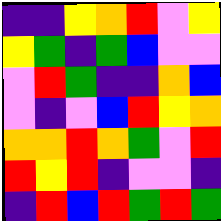[["indigo", "indigo", "yellow", "orange", "red", "violet", "yellow"], ["yellow", "green", "indigo", "green", "blue", "violet", "violet"], ["violet", "red", "green", "indigo", "indigo", "orange", "blue"], ["violet", "indigo", "violet", "blue", "red", "yellow", "orange"], ["orange", "orange", "red", "orange", "green", "violet", "red"], ["red", "yellow", "red", "indigo", "violet", "violet", "indigo"], ["indigo", "red", "blue", "red", "green", "red", "green"]]